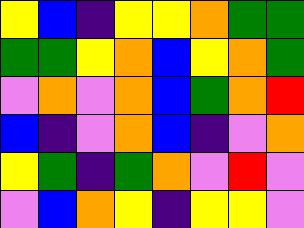[["yellow", "blue", "indigo", "yellow", "yellow", "orange", "green", "green"], ["green", "green", "yellow", "orange", "blue", "yellow", "orange", "green"], ["violet", "orange", "violet", "orange", "blue", "green", "orange", "red"], ["blue", "indigo", "violet", "orange", "blue", "indigo", "violet", "orange"], ["yellow", "green", "indigo", "green", "orange", "violet", "red", "violet"], ["violet", "blue", "orange", "yellow", "indigo", "yellow", "yellow", "violet"]]